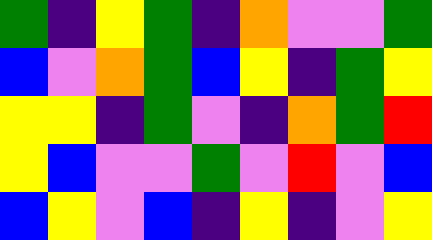[["green", "indigo", "yellow", "green", "indigo", "orange", "violet", "violet", "green"], ["blue", "violet", "orange", "green", "blue", "yellow", "indigo", "green", "yellow"], ["yellow", "yellow", "indigo", "green", "violet", "indigo", "orange", "green", "red"], ["yellow", "blue", "violet", "violet", "green", "violet", "red", "violet", "blue"], ["blue", "yellow", "violet", "blue", "indigo", "yellow", "indigo", "violet", "yellow"]]